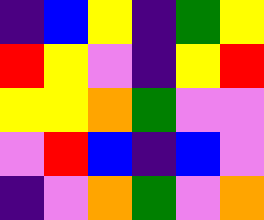[["indigo", "blue", "yellow", "indigo", "green", "yellow"], ["red", "yellow", "violet", "indigo", "yellow", "red"], ["yellow", "yellow", "orange", "green", "violet", "violet"], ["violet", "red", "blue", "indigo", "blue", "violet"], ["indigo", "violet", "orange", "green", "violet", "orange"]]